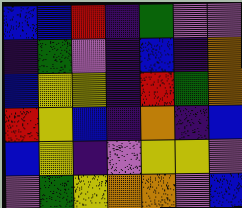[["blue", "blue", "red", "indigo", "green", "violet", "violet"], ["indigo", "green", "violet", "indigo", "blue", "indigo", "orange"], ["blue", "yellow", "yellow", "indigo", "red", "green", "orange"], ["red", "yellow", "blue", "indigo", "orange", "indigo", "blue"], ["blue", "yellow", "indigo", "violet", "yellow", "yellow", "violet"], ["violet", "green", "yellow", "orange", "orange", "violet", "blue"]]